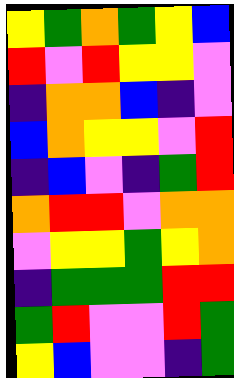[["yellow", "green", "orange", "green", "yellow", "blue"], ["red", "violet", "red", "yellow", "yellow", "violet"], ["indigo", "orange", "orange", "blue", "indigo", "violet"], ["blue", "orange", "yellow", "yellow", "violet", "red"], ["indigo", "blue", "violet", "indigo", "green", "red"], ["orange", "red", "red", "violet", "orange", "orange"], ["violet", "yellow", "yellow", "green", "yellow", "orange"], ["indigo", "green", "green", "green", "red", "red"], ["green", "red", "violet", "violet", "red", "green"], ["yellow", "blue", "violet", "violet", "indigo", "green"]]